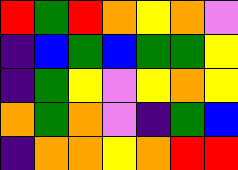[["red", "green", "red", "orange", "yellow", "orange", "violet"], ["indigo", "blue", "green", "blue", "green", "green", "yellow"], ["indigo", "green", "yellow", "violet", "yellow", "orange", "yellow"], ["orange", "green", "orange", "violet", "indigo", "green", "blue"], ["indigo", "orange", "orange", "yellow", "orange", "red", "red"]]